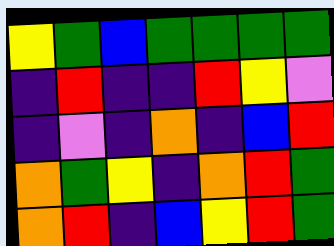[["yellow", "green", "blue", "green", "green", "green", "green"], ["indigo", "red", "indigo", "indigo", "red", "yellow", "violet"], ["indigo", "violet", "indigo", "orange", "indigo", "blue", "red"], ["orange", "green", "yellow", "indigo", "orange", "red", "green"], ["orange", "red", "indigo", "blue", "yellow", "red", "green"]]